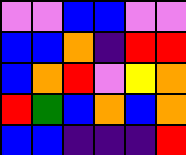[["violet", "violet", "blue", "blue", "violet", "violet"], ["blue", "blue", "orange", "indigo", "red", "red"], ["blue", "orange", "red", "violet", "yellow", "orange"], ["red", "green", "blue", "orange", "blue", "orange"], ["blue", "blue", "indigo", "indigo", "indigo", "red"]]